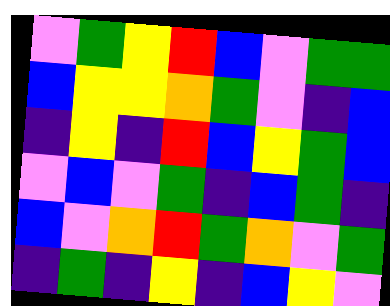[["violet", "green", "yellow", "red", "blue", "violet", "green", "green"], ["blue", "yellow", "yellow", "orange", "green", "violet", "indigo", "blue"], ["indigo", "yellow", "indigo", "red", "blue", "yellow", "green", "blue"], ["violet", "blue", "violet", "green", "indigo", "blue", "green", "indigo"], ["blue", "violet", "orange", "red", "green", "orange", "violet", "green"], ["indigo", "green", "indigo", "yellow", "indigo", "blue", "yellow", "violet"]]